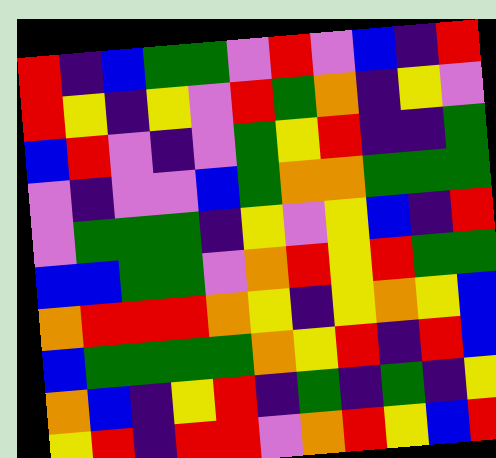[["red", "indigo", "blue", "green", "green", "violet", "red", "violet", "blue", "indigo", "red"], ["red", "yellow", "indigo", "yellow", "violet", "red", "green", "orange", "indigo", "yellow", "violet"], ["blue", "red", "violet", "indigo", "violet", "green", "yellow", "red", "indigo", "indigo", "green"], ["violet", "indigo", "violet", "violet", "blue", "green", "orange", "orange", "green", "green", "green"], ["violet", "green", "green", "green", "indigo", "yellow", "violet", "yellow", "blue", "indigo", "red"], ["blue", "blue", "green", "green", "violet", "orange", "red", "yellow", "red", "green", "green"], ["orange", "red", "red", "red", "orange", "yellow", "indigo", "yellow", "orange", "yellow", "blue"], ["blue", "green", "green", "green", "green", "orange", "yellow", "red", "indigo", "red", "blue"], ["orange", "blue", "indigo", "yellow", "red", "indigo", "green", "indigo", "green", "indigo", "yellow"], ["yellow", "red", "indigo", "red", "red", "violet", "orange", "red", "yellow", "blue", "red"]]